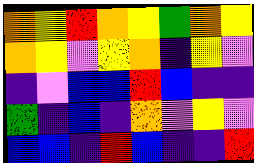[["orange", "yellow", "red", "orange", "yellow", "green", "orange", "yellow"], ["orange", "yellow", "violet", "yellow", "orange", "indigo", "yellow", "violet"], ["indigo", "violet", "blue", "blue", "red", "blue", "indigo", "indigo"], ["green", "indigo", "blue", "indigo", "orange", "violet", "yellow", "violet"], ["blue", "blue", "indigo", "red", "blue", "indigo", "indigo", "red"]]